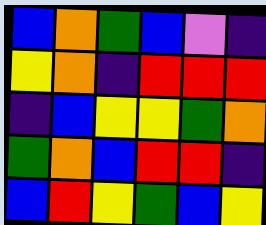[["blue", "orange", "green", "blue", "violet", "indigo"], ["yellow", "orange", "indigo", "red", "red", "red"], ["indigo", "blue", "yellow", "yellow", "green", "orange"], ["green", "orange", "blue", "red", "red", "indigo"], ["blue", "red", "yellow", "green", "blue", "yellow"]]